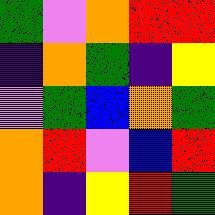[["green", "violet", "orange", "red", "red"], ["indigo", "orange", "green", "indigo", "yellow"], ["violet", "green", "blue", "orange", "green"], ["orange", "red", "violet", "blue", "red"], ["orange", "indigo", "yellow", "red", "green"]]